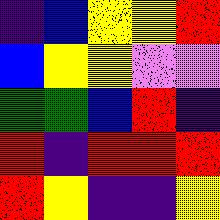[["indigo", "blue", "yellow", "yellow", "red"], ["blue", "yellow", "yellow", "violet", "violet"], ["green", "green", "blue", "red", "indigo"], ["red", "indigo", "red", "red", "red"], ["red", "yellow", "indigo", "indigo", "yellow"]]